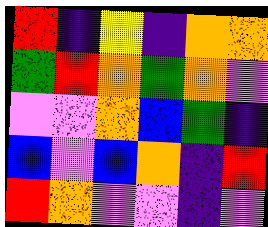[["red", "indigo", "yellow", "indigo", "orange", "orange"], ["green", "red", "orange", "green", "orange", "violet"], ["violet", "violet", "orange", "blue", "green", "indigo"], ["blue", "violet", "blue", "orange", "indigo", "red"], ["red", "orange", "violet", "violet", "indigo", "violet"]]